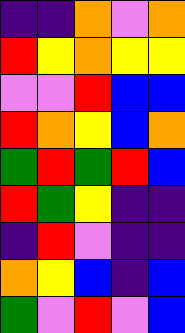[["indigo", "indigo", "orange", "violet", "orange"], ["red", "yellow", "orange", "yellow", "yellow"], ["violet", "violet", "red", "blue", "blue"], ["red", "orange", "yellow", "blue", "orange"], ["green", "red", "green", "red", "blue"], ["red", "green", "yellow", "indigo", "indigo"], ["indigo", "red", "violet", "indigo", "indigo"], ["orange", "yellow", "blue", "indigo", "blue"], ["green", "violet", "red", "violet", "blue"]]